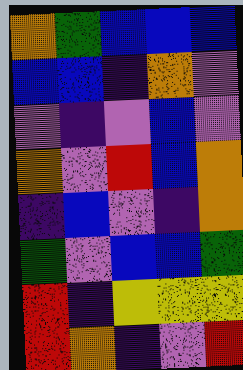[["orange", "green", "blue", "blue", "blue"], ["blue", "blue", "indigo", "orange", "violet"], ["violet", "indigo", "violet", "blue", "violet"], ["orange", "violet", "red", "blue", "orange"], ["indigo", "blue", "violet", "indigo", "orange"], ["green", "violet", "blue", "blue", "green"], ["red", "indigo", "yellow", "yellow", "yellow"], ["red", "orange", "indigo", "violet", "red"]]